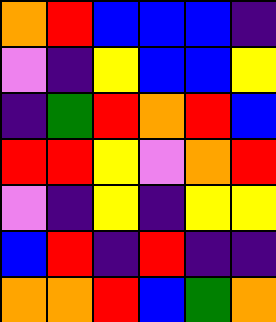[["orange", "red", "blue", "blue", "blue", "indigo"], ["violet", "indigo", "yellow", "blue", "blue", "yellow"], ["indigo", "green", "red", "orange", "red", "blue"], ["red", "red", "yellow", "violet", "orange", "red"], ["violet", "indigo", "yellow", "indigo", "yellow", "yellow"], ["blue", "red", "indigo", "red", "indigo", "indigo"], ["orange", "orange", "red", "blue", "green", "orange"]]